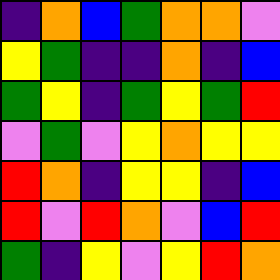[["indigo", "orange", "blue", "green", "orange", "orange", "violet"], ["yellow", "green", "indigo", "indigo", "orange", "indigo", "blue"], ["green", "yellow", "indigo", "green", "yellow", "green", "red"], ["violet", "green", "violet", "yellow", "orange", "yellow", "yellow"], ["red", "orange", "indigo", "yellow", "yellow", "indigo", "blue"], ["red", "violet", "red", "orange", "violet", "blue", "red"], ["green", "indigo", "yellow", "violet", "yellow", "red", "orange"]]